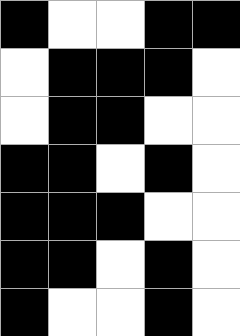[["black", "white", "white", "black", "black"], ["white", "black", "black", "black", "white"], ["white", "black", "black", "white", "white"], ["black", "black", "white", "black", "white"], ["black", "black", "black", "white", "white"], ["black", "black", "white", "black", "white"], ["black", "white", "white", "black", "white"]]